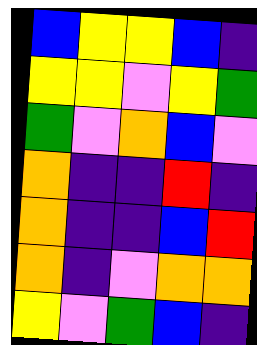[["blue", "yellow", "yellow", "blue", "indigo"], ["yellow", "yellow", "violet", "yellow", "green"], ["green", "violet", "orange", "blue", "violet"], ["orange", "indigo", "indigo", "red", "indigo"], ["orange", "indigo", "indigo", "blue", "red"], ["orange", "indigo", "violet", "orange", "orange"], ["yellow", "violet", "green", "blue", "indigo"]]